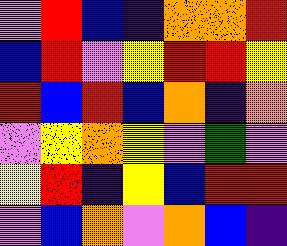[["violet", "red", "blue", "indigo", "orange", "orange", "red"], ["blue", "red", "violet", "yellow", "red", "red", "yellow"], ["red", "blue", "red", "blue", "orange", "indigo", "orange"], ["violet", "yellow", "orange", "yellow", "violet", "green", "violet"], ["yellow", "red", "indigo", "yellow", "blue", "red", "red"], ["violet", "blue", "orange", "violet", "orange", "blue", "indigo"]]